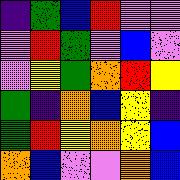[["indigo", "green", "blue", "red", "violet", "violet"], ["violet", "red", "green", "violet", "blue", "violet"], ["violet", "yellow", "green", "orange", "red", "yellow"], ["green", "indigo", "orange", "blue", "yellow", "indigo"], ["green", "red", "yellow", "orange", "yellow", "blue"], ["orange", "blue", "violet", "violet", "orange", "blue"]]